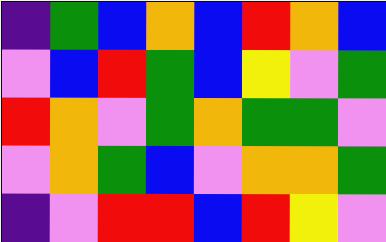[["indigo", "green", "blue", "orange", "blue", "red", "orange", "blue"], ["violet", "blue", "red", "green", "blue", "yellow", "violet", "green"], ["red", "orange", "violet", "green", "orange", "green", "green", "violet"], ["violet", "orange", "green", "blue", "violet", "orange", "orange", "green"], ["indigo", "violet", "red", "red", "blue", "red", "yellow", "violet"]]